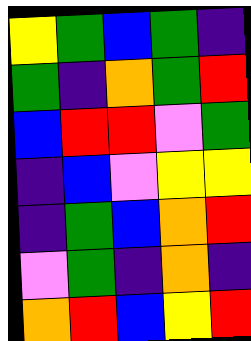[["yellow", "green", "blue", "green", "indigo"], ["green", "indigo", "orange", "green", "red"], ["blue", "red", "red", "violet", "green"], ["indigo", "blue", "violet", "yellow", "yellow"], ["indigo", "green", "blue", "orange", "red"], ["violet", "green", "indigo", "orange", "indigo"], ["orange", "red", "blue", "yellow", "red"]]